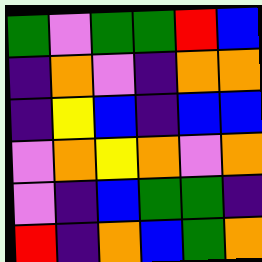[["green", "violet", "green", "green", "red", "blue"], ["indigo", "orange", "violet", "indigo", "orange", "orange"], ["indigo", "yellow", "blue", "indigo", "blue", "blue"], ["violet", "orange", "yellow", "orange", "violet", "orange"], ["violet", "indigo", "blue", "green", "green", "indigo"], ["red", "indigo", "orange", "blue", "green", "orange"]]